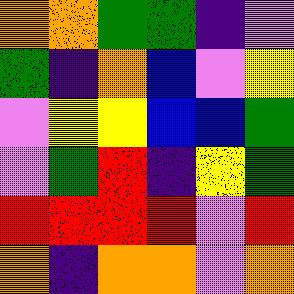[["orange", "orange", "green", "green", "indigo", "violet"], ["green", "indigo", "orange", "blue", "violet", "yellow"], ["violet", "yellow", "yellow", "blue", "blue", "green"], ["violet", "green", "red", "indigo", "yellow", "green"], ["red", "red", "red", "red", "violet", "red"], ["orange", "indigo", "orange", "orange", "violet", "orange"]]